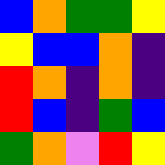[["blue", "orange", "green", "green", "yellow"], ["yellow", "blue", "blue", "orange", "indigo"], ["red", "orange", "indigo", "orange", "indigo"], ["red", "blue", "indigo", "green", "blue"], ["green", "orange", "violet", "red", "yellow"]]